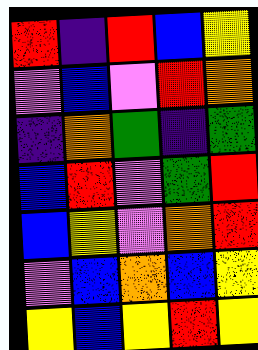[["red", "indigo", "red", "blue", "yellow"], ["violet", "blue", "violet", "red", "orange"], ["indigo", "orange", "green", "indigo", "green"], ["blue", "red", "violet", "green", "red"], ["blue", "yellow", "violet", "orange", "red"], ["violet", "blue", "orange", "blue", "yellow"], ["yellow", "blue", "yellow", "red", "yellow"]]